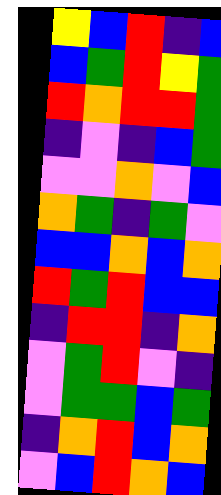[["yellow", "blue", "red", "indigo", "blue"], ["blue", "green", "red", "yellow", "green"], ["red", "orange", "red", "red", "green"], ["indigo", "violet", "indigo", "blue", "green"], ["violet", "violet", "orange", "violet", "blue"], ["orange", "green", "indigo", "green", "violet"], ["blue", "blue", "orange", "blue", "orange"], ["red", "green", "red", "blue", "blue"], ["indigo", "red", "red", "indigo", "orange"], ["violet", "green", "red", "violet", "indigo"], ["violet", "green", "green", "blue", "green"], ["indigo", "orange", "red", "blue", "orange"], ["violet", "blue", "red", "orange", "blue"]]